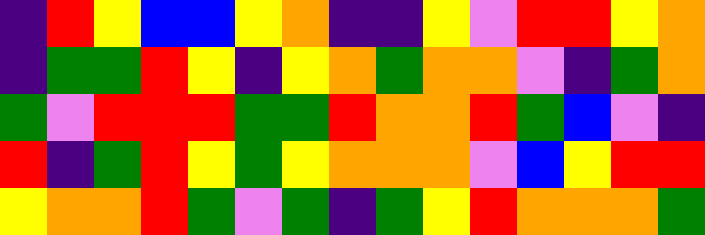[["indigo", "red", "yellow", "blue", "blue", "yellow", "orange", "indigo", "indigo", "yellow", "violet", "red", "red", "yellow", "orange"], ["indigo", "green", "green", "red", "yellow", "indigo", "yellow", "orange", "green", "orange", "orange", "violet", "indigo", "green", "orange"], ["green", "violet", "red", "red", "red", "green", "green", "red", "orange", "orange", "red", "green", "blue", "violet", "indigo"], ["red", "indigo", "green", "red", "yellow", "green", "yellow", "orange", "orange", "orange", "violet", "blue", "yellow", "red", "red"], ["yellow", "orange", "orange", "red", "green", "violet", "green", "indigo", "green", "yellow", "red", "orange", "orange", "orange", "green"]]